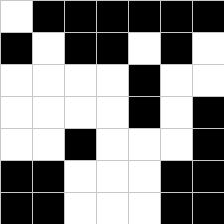[["white", "black", "black", "black", "black", "black", "black"], ["black", "white", "black", "black", "white", "black", "white"], ["white", "white", "white", "white", "black", "white", "white"], ["white", "white", "white", "white", "black", "white", "black"], ["white", "white", "black", "white", "white", "white", "black"], ["black", "black", "white", "white", "white", "black", "black"], ["black", "black", "white", "white", "white", "black", "black"]]